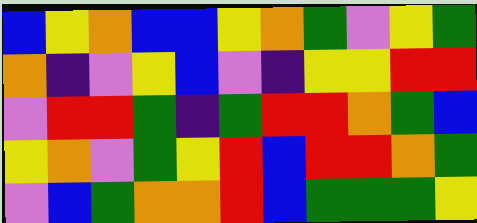[["blue", "yellow", "orange", "blue", "blue", "yellow", "orange", "green", "violet", "yellow", "green"], ["orange", "indigo", "violet", "yellow", "blue", "violet", "indigo", "yellow", "yellow", "red", "red"], ["violet", "red", "red", "green", "indigo", "green", "red", "red", "orange", "green", "blue"], ["yellow", "orange", "violet", "green", "yellow", "red", "blue", "red", "red", "orange", "green"], ["violet", "blue", "green", "orange", "orange", "red", "blue", "green", "green", "green", "yellow"]]